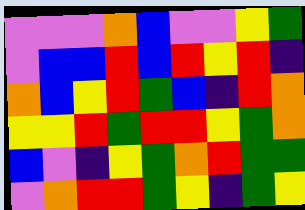[["violet", "violet", "violet", "orange", "blue", "violet", "violet", "yellow", "green"], ["violet", "blue", "blue", "red", "blue", "red", "yellow", "red", "indigo"], ["orange", "blue", "yellow", "red", "green", "blue", "indigo", "red", "orange"], ["yellow", "yellow", "red", "green", "red", "red", "yellow", "green", "orange"], ["blue", "violet", "indigo", "yellow", "green", "orange", "red", "green", "green"], ["violet", "orange", "red", "red", "green", "yellow", "indigo", "green", "yellow"]]